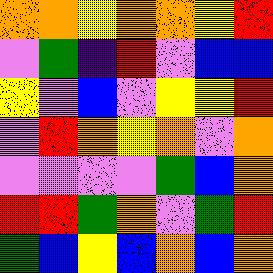[["orange", "orange", "yellow", "orange", "orange", "yellow", "red"], ["violet", "green", "indigo", "red", "violet", "blue", "blue"], ["yellow", "violet", "blue", "violet", "yellow", "yellow", "red"], ["violet", "red", "orange", "yellow", "orange", "violet", "orange"], ["violet", "violet", "violet", "violet", "green", "blue", "orange"], ["red", "red", "green", "orange", "violet", "green", "red"], ["green", "blue", "yellow", "blue", "orange", "blue", "orange"]]